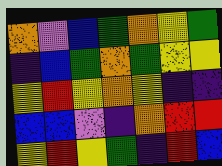[["orange", "violet", "blue", "green", "orange", "yellow", "green"], ["indigo", "blue", "green", "orange", "green", "yellow", "yellow"], ["yellow", "red", "yellow", "orange", "yellow", "indigo", "indigo"], ["blue", "blue", "violet", "indigo", "orange", "red", "red"], ["yellow", "red", "yellow", "green", "indigo", "red", "blue"]]